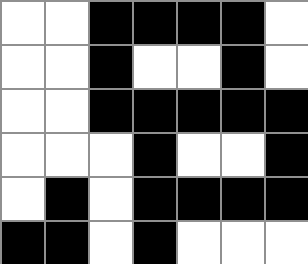[["white", "white", "black", "black", "black", "black", "white"], ["white", "white", "black", "white", "white", "black", "white"], ["white", "white", "black", "black", "black", "black", "black"], ["white", "white", "white", "black", "white", "white", "black"], ["white", "black", "white", "black", "black", "black", "black"], ["black", "black", "white", "black", "white", "white", "white"]]